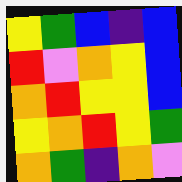[["yellow", "green", "blue", "indigo", "blue"], ["red", "violet", "orange", "yellow", "blue"], ["orange", "red", "yellow", "yellow", "blue"], ["yellow", "orange", "red", "yellow", "green"], ["orange", "green", "indigo", "orange", "violet"]]